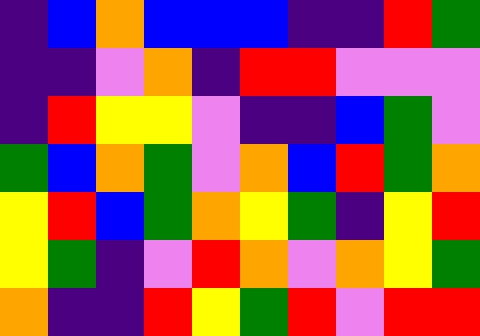[["indigo", "blue", "orange", "blue", "blue", "blue", "indigo", "indigo", "red", "green"], ["indigo", "indigo", "violet", "orange", "indigo", "red", "red", "violet", "violet", "violet"], ["indigo", "red", "yellow", "yellow", "violet", "indigo", "indigo", "blue", "green", "violet"], ["green", "blue", "orange", "green", "violet", "orange", "blue", "red", "green", "orange"], ["yellow", "red", "blue", "green", "orange", "yellow", "green", "indigo", "yellow", "red"], ["yellow", "green", "indigo", "violet", "red", "orange", "violet", "orange", "yellow", "green"], ["orange", "indigo", "indigo", "red", "yellow", "green", "red", "violet", "red", "red"]]